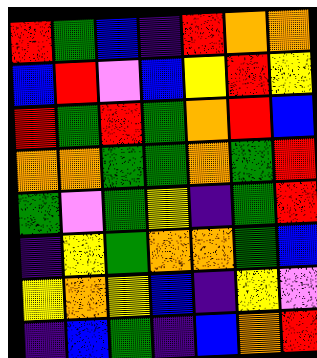[["red", "green", "blue", "indigo", "red", "orange", "orange"], ["blue", "red", "violet", "blue", "yellow", "red", "yellow"], ["red", "green", "red", "green", "orange", "red", "blue"], ["orange", "orange", "green", "green", "orange", "green", "red"], ["green", "violet", "green", "yellow", "indigo", "green", "red"], ["indigo", "yellow", "green", "orange", "orange", "green", "blue"], ["yellow", "orange", "yellow", "blue", "indigo", "yellow", "violet"], ["indigo", "blue", "green", "indigo", "blue", "orange", "red"]]